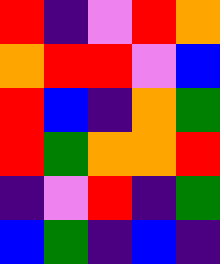[["red", "indigo", "violet", "red", "orange"], ["orange", "red", "red", "violet", "blue"], ["red", "blue", "indigo", "orange", "green"], ["red", "green", "orange", "orange", "red"], ["indigo", "violet", "red", "indigo", "green"], ["blue", "green", "indigo", "blue", "indigo"]]